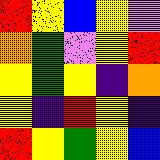[["red", "yellow", "blue", "yellow", "violet"], ["orange", "green", "violet", "yellow", "red"], ["yellow", "green", "yellow", "indigo", "orange"], ["yellow", "indigo", "red", "yellow", "indigo"], ["red", "yellow", "green", "yellow", "blue"]]